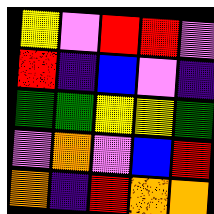[["yellow", "violet", "red", "red", "violet"], ["red", "indigo", "blue", "violet", "indigo"], ["green", "green", "yellow", "yellow", "green"], ["violet", "orange", "violet", "blue", "red"], ["orange", "indigo", "red", "orange", "orange"]]